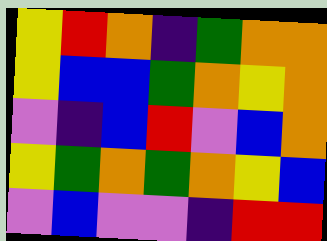[["yellow", "red", "orange", "indigo", "green", "orange", "orange"], ["yellow", "blue", "blue", "green", "orange", "yellow", "orange"], ["violet", "indigo", "blue", "red", "violet", "blue", "orange"], ["yellow", "green", "orange", "green", "orange", "yellow", "blue"], ["violet", "blue", "violet", "violet", "indigo", "red", "red"]]